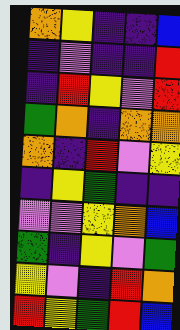[["orange", "yellow", "indigo", "indigo", "blue"], ["indigo", "violet", "indigo", "indigo", "red"], ["indigo", "red", "yellow", "violet", "red"], ["green", "orange", "indigo", "orange", "orange"], ["orange", "indigo", "red", "violet", "yellow"], ["indigo", "yellow", "green", "indigo", "indigo"], ["violet", "violet", "yellow", "orange", "blue"], ["green", "indigo", "yellow", "violet", "green"], ["yellow", "violet", "indigo", "red", "orange"], ["red", "yellow", "green", "red", "blue"]]